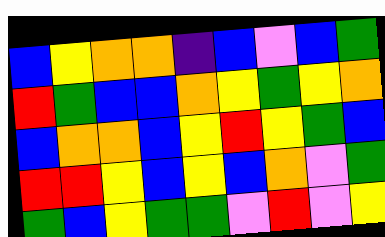[["blue", "yellow", "orange", "orange", "indigo", "blue", "violet", "blue", "green"], ["red", "green", "blue", "blue", "orange", "yellow", "green", "yellow", "orange"], ["blue", "orange", "orange", "blue", "yellow", "red", "yellow", "green", "blue"], ["red", "red", "yellow", "blue", "yellow", "blue", "orange", "violet", "green"], ["green", "blue", "yellow", "green", "green", "violet", "red", "violet", "yellow"]]